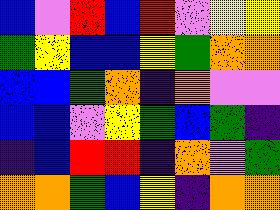[["blue", "violet", "red", "blue", "red", "violet", "yellow", "yellow"], ["green", "yellow", "blue", "blue", "yellow", "green", "orange", "orange"], ["blue", "blue", "green", "orange", "indigo", "orange", "violet", "violet"], ["blue", "blue", "violet", "yellow", "green", "blue", "green", "indigo"], ["indigo", "blue", "red", "red", "indigo", "orange", "violet", "green"], ["orange", "orange", "green", "blue", "yellow", "indigo", "orange", "orange"]]